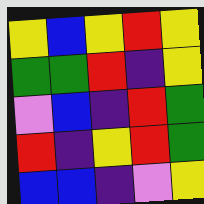[["yellow", "blue", "yellow", "red", "yellow"], ["green", "green", "red", "indigo", "yellow"], ["violet", "blue", "indigo", "red", "green"], ["red", "indigo", "yellow", "red", "green"], ["blue", "blue", "indigo", "violet", "yellow"]]